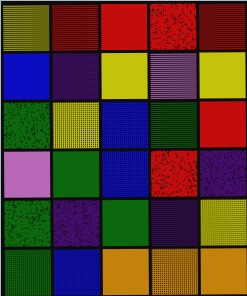[["yellow", "red", "red", "red", "red"], ["blue", "indigo", "yellow", "violet", "yellow"], ["green", "yellow", "blue", "green", "red"], ["violet", "green", "blue", "red", "indigo"], ["green", "indigo", "green", "indigo", "yellow"], ["green", "blue", "orange", "orange", "orange"]]